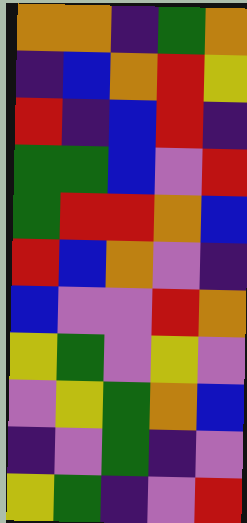[["orange", "orange", "indigo", "green", "orange"], ["indigo", "blue", "orange", "red", "yellow"], ["red", "indigo", "blue", "red", "indigo"], ["green", "green", "blue", "violet", "red"], ["green", "red", "red", "orange", "blue"], ["red", "blue", "orange", "violet", "indigo"], ["blue", "violet", "violet", "red", "orange"], ["yellow", "green", "violet", "yellow", "violet"], ["violet", "yellow", "green", "orange", "blue"], ["indigo", "violet", "green", "indigo", "violet"], ["yellow", "green", "indigo", "violet", "red"]]